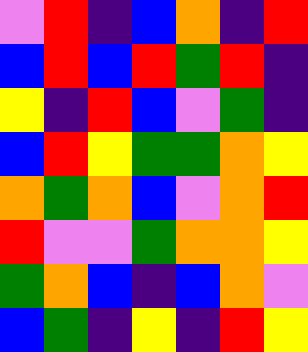[["violet", "red", "indigo", "blue", "orange", "indigo", "red"], ["blue", "red", "blue", "red", "green", "red", "indigo"], ["yellow", "indigo", "red", "blue", "violet", "green", "indigo"], ["blue", "red", "yellow", "green", "green", "orange", "yellow"], ["orange", "green", "orange", "blue", "violet", "orange", "red"], ["red", "violet", "violet", "green", "orange", "orange", "yellow"], ["green", "orange", "blue", "indigo", "blue", "orange", "violet"], ["blue", "green", "indigo", "yellow", "indigo", "red", "yellow"]]